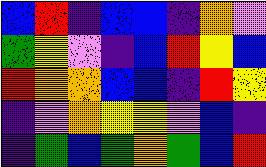[["blue", "red", "indigo", "blue", "blue", "indigo", "orange", "violet"], ["green", "yellow", "violet", "indigo", "blue", "red", "yellow", "blue"], ["red", "orange", "orange", "blue", "blue", "indigo", "red", "yellow"], ["indigo", "violet", "orange", "yellow", "yellow", "violet", "blue", "indigo"], ["indigo", "green", "blue", "green", "orange", "green", "blue", "red"]]